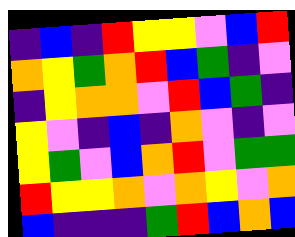[["indigo", "blue", "indigo", "red", "yellow", "yellow", "violet", "blue", "red"], ["orange", "yellow", "green", "orange", "red", "blue", "green", "indigo", "violet"], ["indigo", "yellow", "orange", "orange", "violet", "red", "blue", "green", "indigo"], ["yellow", "violet", "indigo", "blue", "indigo", "orange", "violet", "indigo", "violet"], ["yellow", "green", "violet", "blue", "orange", "red", "violet", "green", "green"], ["red", "yellow", "yellow", "orange", "violet", "orange", "yellow", "violet", "orange"], ["blue", "indigo", "indigo", "indigo", "green", "red", "blue", "orange", "blue"]]